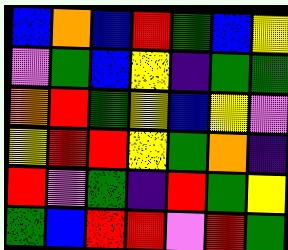[["blue", "orange", "blue", "red", "green", "blue", "yellow"], ["violet", "green", "blue", "yellow", "indigo", "green", "green"], ["orange", "red", "green", "yellow", "blue", "yellow", "violet"], ["yellow", "red", "red", "yellow", "green", "orange", "indigo"], ["red", "violet", "green", "indigo", "red", "green", "yellow"], ["green", "blue", "red", "red", "violet", "red", "green"]]